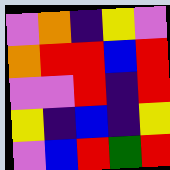[["violet", "orange", "indigo", "yellow", "violet"], ["orange", "red", "red", "blue", "red"], ["violet", "violet", "red", "indigo", "red"], ["yellow", "indigo", "blue", "indigo", "yellow"], ["violet", "blue", "red", "green", "red"]]